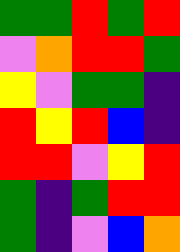[["green", "green", "red", "green", "red"], ["violet", "orange", "red", "red", "green"], ["yellow", "violet", "green", "green", "indigo"], ["red", "yellow", "red", "blue", "indigo"], ["red", "red", "violet", "yellow", "red"], ["green", "indigo", "green", "red", "red"], ["green", "indigo", "violet", "blue", "orange"]]